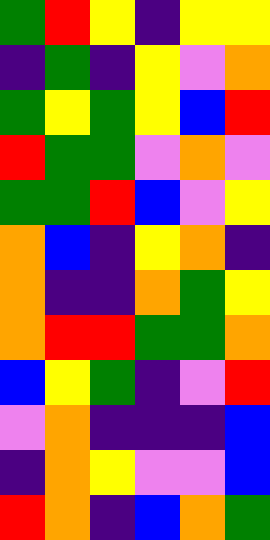[["green", "red", "yellow", "indigo", "yellow", "yellow"], ["indigo", "green", "indigo", "yellow", "violet", "orange"], ["green", "yellow", "green", "yellow", "blue", "red"], ["red", "green", "green", "violet", "orange", "violet"], ["green", "green", "red", "blue", "violet", "yellow"], ["orange", "blue", "indigo", "yellow", "orange", "indigo"], ["orange", "indigo", "indigo", "orange", "green", "yellow"], ["orange", "red", "red", "green", "green", "orange"], ["blue", "yellow", "green", "indigo", "violet", "red"], ["violet", "orange", "indigo", "indigo", "indigo", "blue"], ["indigo", "orange", "yellow", "violet", "violet", "blue"], ["red", "orange", "indigo", "blue", "orange", "green"]]